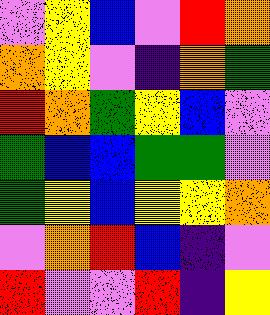[["violet", "yellow", "blue", "violet", "red", "orange"], ["orange", "yellow", "violet", "indigo", "orange", "green"], ["red", "orange", "green", "yellow", "blue", "violet"], ["green", "blue", "blue", "green", "green", "violet"], ["green", "yellow", "blue", "yellow", "yellow", "orange"], ["violet", "orange", "red", "blue", "indigo", "violet"], ["red", "violet", "violet", "red", "indigo", "yellow"]]